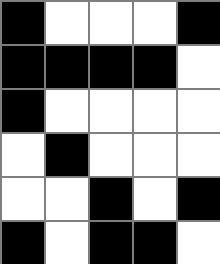[["black", "white", "white", "white", "black"], ["black", "black", "black", "black", "white"], ["black", "white", "white", "white", "white"], ["white", "black", "white", "white", "white"], ["white", "white", "black", "white", "black"], ["black", "white", "black", "black", "white"]]